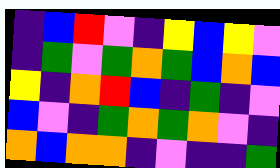[["indigo", "blue", "red", "violet", "indigo", "yellow", "blue", "yellow", "violet"], ["indigo", "green", "violet", "green", "orange", "green", "blue", "orange", "blue"], ["yellow", "indigo", "orange", "red", "blue", "indigo", "green", "indigo", "violet"], ["blue", "violet", "indigo", "green", "orange", "green", "orange", "violet", "indigo"], ["orange", "blue", "orange", "orange", "indigo", "violet", "indigo", "indigo", "green"]]